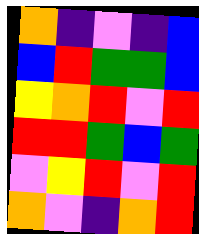[["orange", "indigo", "violet", "indigo", "blue"], ["blue", "red", "green", "green", "blue"], ["yellow", "orange", "red", "violet", "red"], ["red", "red", "green", "blue", "green"], ["violet", "yellow", "red", "violet", "red"], ["orange", "violet", "indigo", "orange", "red"]]